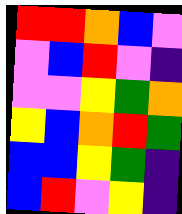[["red", "red", "orange", "blue", "violet"], ["violet", "blue", "red", "violet", "indigo"], ["violet", "violet", "yellow", "green", "orange"], ["yellow", "blue", "orange", "red", "green"], ["blue", "blue", "yellow", "green", "indigo"], ["blue", "red", "violet", "yellow", "indigo"]]